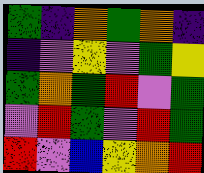[["green", "indigo", "orange", "green", "orange", "indigo"], ["indigo", "violet", "yellow", "violet", "green", "yellow"], ["green", "orange", "green", "red", "violet", "green"], ["violet", "red", "green", "violet", "red", "green"], ["red", "violet", "blue", "yellow", "orange", "red"]]